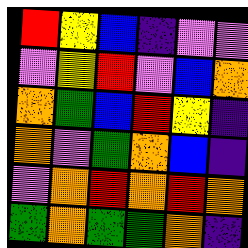[["red", "yellow", "blue", "indigo", "violet", "violet"], ["violet", "yellow", "red", "violet", "blue", "orange"], ["orange", "green", "blue", "red", "yellow", "indigo"], ["orange", "violet", "green", "orange", "blue", "indigo"], ["violet", "orange", "red", "orange", "red", "orange"], ["green", "orange", "green", "green", "orange", "indigo"]]